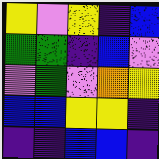[["yellow", "violet", "yellow", "indigo", "blue"], ["green", "green", "indigo", "blue", "violet"], ["violet", "green", "violet", "orange", "yellow"], ["blue", "blue", "yellow", "yellow", "indigo"], ["indigo", "indigo", "blue", "blue", "indigo"]]